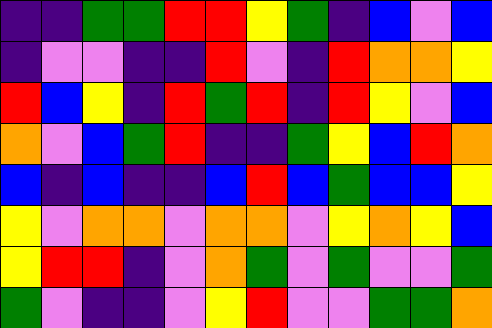[["indigo", "indigo", "green", "green", "red", "red", "yellow", "green", "indigo", "blue", "violet", "blue"], ["indigo", "violet", "violet", "indigo", "indigo", "red", "violet", "indigo", "red", "orange", "orange", "yellow"], ["red", "blue", "yellow", "indigo", "red", "green", "red", "indigo", "red", "yellow", "violet", "blue"], ["orange", "violet", "blue", "green", "red", "indigo", "indigo", "green", "yellow", "blue", "red", "orange"], ["blue", "indigo", "blue", "indigo", "indigo", "blue", "red", "blue", "green", "blue", "blue", "yellow"], ["yellow", "violet", "orange", "orange", "violet", "orange", "orange", "violet", "yellow", "orange", "yellow", "blue"], ["yellow", "red", "red", "indigo", "violet", "orange", "green", "violet", "green", "violet", "violet", "green"], ["green", "violet", "indigo", "indigo", "violet", "yellow", "red", "violet", "violet", "green", "green", "orange"]]